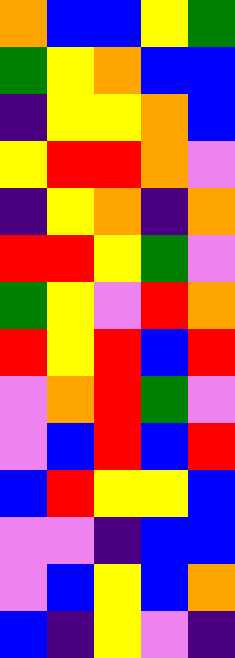[["orange", "blue", "blue", "yellow", "green"], ["green", "yellow", "orange", "blue", "blue"], ["indigo", "yellow", "yellow", "orange", "blue"], ["yellow", "red", "red", "orange", "violet"], ["indigo", "yellow", "orange", "indigo", "orange"], ["red", "red", "yellow", "green", "violet"], ["green", "yellow", "violet", "red", "orange"], ["red", "yellow", "red", "blue", "red"], ["violet", "orange", "red", "green", "violet"], ["violet", "blue", "red", "blue", "red"], ["blue", "red", "yellow", "yellow", "blue"], ["violet", "violet", "indigo", "blue", "blue"], ["violet", "blue", "yellow", "blue", "orange"], ["blue", "indigo", "yellow", "violet", "indigo"]]